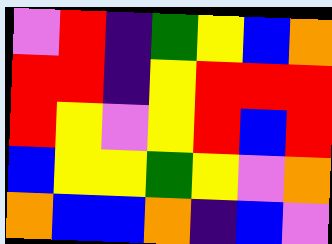[["violet", "red", "indigo", "green", "yellow", "blue", "orange"], ["red", "red", "indigo", "yellow", "red", "red", "red"], ["red", "yellow", "violet", "yellow", "red", "blue", "red"], ["blue", "yellow", "yellow", "green", "yellow", "violet", "orange"], ["orange", "blue", "blue", "orange", "indigo", "blue", "violet"]]